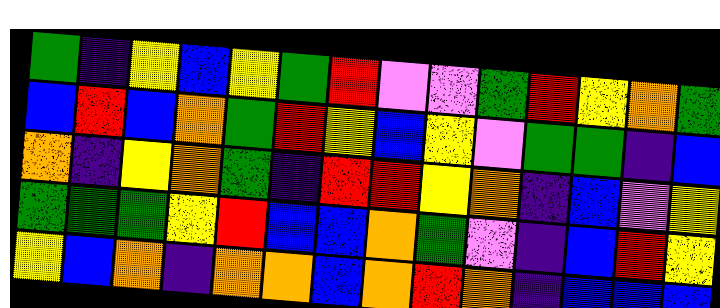[["green", "indigo", "yellow", "blue", "yellow", "green", "red", "violet", "violet", "green", "red", "yellow", "orange", "green"], ["blue", "red", "blue", "orange", "green", "red", "yellow", "blue", "yellow", "violet", "green", "green", "indigo", "blue"], ["orange", "indigo", "yellow", "orange", "green", "indigo", "red", "red", "yellow", "orange", "indigo", "blue", "violet", "yellow"], ["green", "green", "green", "yellow", "red", "blue", "blue", "orange", "green", "violet", "indigo", "blue", "red", "yellow"], ["yellow", "blue", "orange", "indigo", "orange", "orange", "blue", "orange", "red", "orange", "indigo", "blue", "blue", "blue"]]